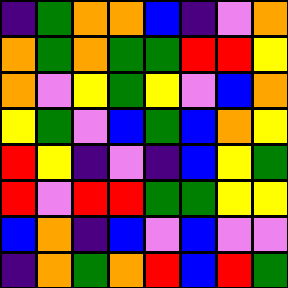[["indigo", "green", "orange", "orange", "blue", "indigo", "violet", "orange"], ["orange", "green", "orange", "green", "green", "red", "red", "yellow"], ["orange", "violet", "yellow", "green", "yellow", "violet", "blue", "orange"], ["yellow", "green", "violet", "blue", "green", "blue", "orange", "yellow"], ["red", "yellow", "indigo", "violet", "indigo", "blue", "yellow", "green"], ["red", "violet", "red", "red", "green", "green", "yellow", "yellow"], ["blue", "orange", "indigo", "blue", "violet", "blue", "violet", "violet"], ["indigo", "orange", "green", "orange", "red", "blue", "red", "green"]]